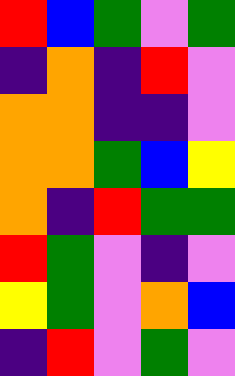[["red", "blue", "green", "violet", "green"], ["indigo", "orange", "indigo", "red", "violet"], ["orange", "orange", "indigo", "indigo", "violet"], ["orange", "orange", "green", "blue", "yellow"], ["orange", "indigo", "red", "green", "green"], ["red", "green", "violet", "indigo", "violet"], ["yellow", "green", "violet", "orange", "blue"], ["indigo", "red", "violet", "green", "violet"]]